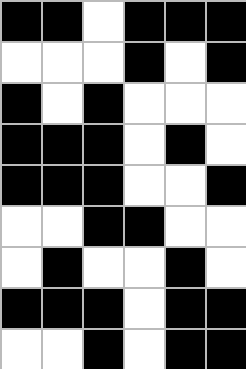[["black", "black", "white", "black", "black", "black"], ["white", "white", "white", "black", "white", "black"], ["black", "white", "black", "white", "white", "white"], ["black", "black", "black", "white", "black", "white"], ["black", "black", "black", "white", "white", "black"], ["white", "white", "black", "black", "white", "white"], ["white", "black", "white", "white", "black", "white"], ["black", "black", "black", "white", "black", "black"], ["white", "white", "black", "white", "black", "black"]]